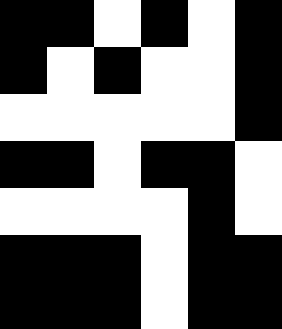[["black", "black", "white", "black", "white", "black"], ["black", "white", "black", "white", "white", "black"], ["white", "white", "white", "white", "white", "black"], ["black", "black", "white", "black", "black", "white"], ["white", "white", "white", "white", "black", "white"], ["black", "black", "black", "white", "black", "black"], ["black", "black", "black", "white", "black", "black"]]